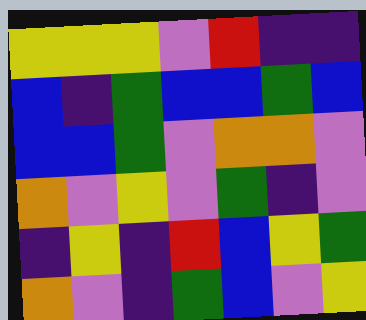[["yellow", "yellow", "yellow", "violet", "red", "indigo", "indigo"], ["blue", "indigo", "green", "blue", "blue", "green", "blue"], ["blue", "blue", "green", "violet", "orange", "orange", "violet"], ["orange", "violet", "yellow", "violet", "green", "indigo", "violet"], ["indigo", "yellow", "indigo", "red", "blue", "yellow", "green"], ["orange", "violet", "indigo", "green", "blue", "violet", "yellow"]]